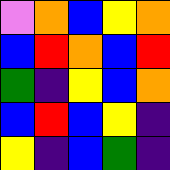[["violet", "orange", "blue", "yellow", "orange"], ["blue", "red", "orange", "blue", "red"], ["green", "indigo", "yellow", "blue", "orange"], ["blue", "red", "blue", "yellow", "indigo"], ["yellow", "indigo", "blue", "green", "indigo"]]